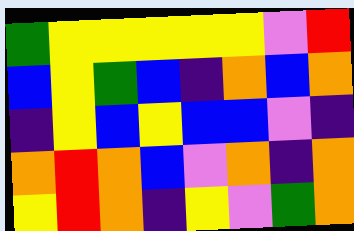[["green", "yellow", "yellow", "yellow", "yellow", "yellow", "violet", "red"], ["blue", "yellow", "green", "blue", "indigo", "orange", "blue", "orange"], ["indigo", "yellow", "blue", "yellow", "blue", "blue", "violet", "indigo"], ["orange", "red", "orange", "blue", "violet", "orange", "indigo", "orange"], ["yellow", "red", "orange", "indigo", "yellow", "violet", "green", "orange"]]